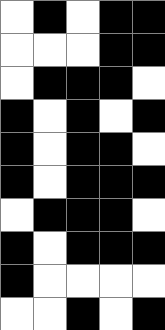[["white", "black", "white", "black", "black"], ["white", "white", "white", "black", "black"], ["white", "black", "black", "black", "white"], ["black", "white", "black", "white", "black"], ["black", "white", "black", "black", "white"], ["black", "white", "black", "black", "black"], ["white", "black", "black", "black", "white"], ["black", "white", "black", "black", "black"], ["black", "white", "white", "white", "white"], ["white", "white", "black", "white", "black"]]